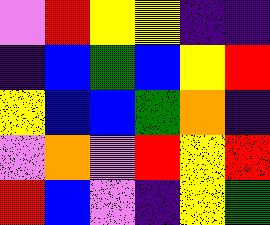[["violet", "red", "yellow", "yellow", "indigo", "indigo"], ["indigo", "blue", "green", "blue", "yellow", "red"], ["yellow", "blue", "blue", "green", "orange", "indigo"], ["violet", "orange", "violet", "red", "yellow", "red"], ["red", "blue", "violet", "indigo", "yellow", "green"]]